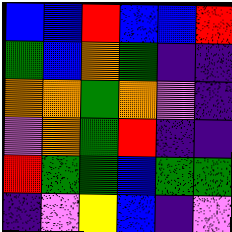[["blue", "blue", "red", "blue", "blue", "red"], ["green", "blue", "orange", "green", "indigo", "indigo"], ["orange", "orange", "green", "orange", "violet", "indigo"], ["violet", "orange", "green", "red", "indigo", "indigo"], ["red", "green", "green", "blue", "green", "green"], ["indigo", "violet", "yellow", "blue", "indigo", "violet"]]